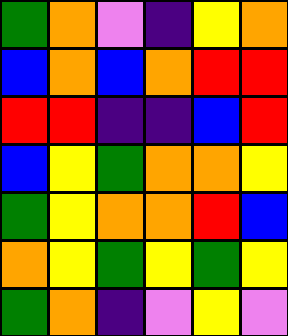[["green", "orange", "violet", "indigo", "yellow", "orange"], ["blue", "orange", "blue", "orange", "red", "red"], ["red", "red", "indigo", "indigo", "blue", "red"], ["blue", "yellow", "green", "orange", "orange", "yellow"], ["green", "yellow", "orange", "orange", "red", "blue"], ["orange", "yellow", "green", "yellow", "green", "yellow"], ["green", "orange", "indigo", "violet", "yellow", "violet"]]